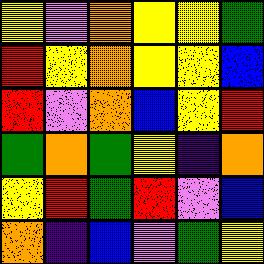[["yellow", "violet", "orange", "yellow", "yellow", "green"], ["red", "yellow", "orange", "yellow", "yellow", "blue"], ["red", "violet", "orange", "blue", "yellow", "red"], ["green", "orange", "green", "yellow", "indigo", "orange"], ["yellow", "red", "green", "red", "violet", "blue"], ["orange", "indigo", "blue", "violet", "green", "yellow"]]